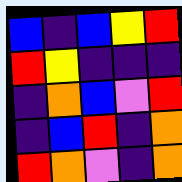[["blue", "indigo", "blue", "yellow", "red"], ["red", "yellow", "indigo", "indigo", "indigo"], ["indigo", "orange", "blue", "violet", "red"], ["indigo", "blue", "red", "indigo", "orange"], ["red", "orange", "violet", "indigo", "orange"]]